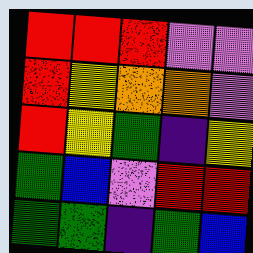[["red", "red", "red", "violet", "violet"], ["red", "yellow", "orange", "orange", "violet"], ["red", "yellow", "green", "indigo", "yellow"], ["green", "blue", "violet", "red", "red"], ["green", "green", "indigo", "green", "blue"]]